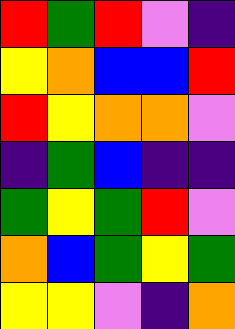[["red", "green", "red", "violet", "indigo"], ["yellow", "orange", "blue", "blue", "red"], ["red", "yellow", "orange", "orange", "violet"], ["indigo", "green", "blue", "indigo", "indigo"], ["green", "yellow", "green", "red", "violet"], ["orange", "blue", "green", "yellow", "green"], ["yellow", "yellow", "violet", "indigo", "orange"]]